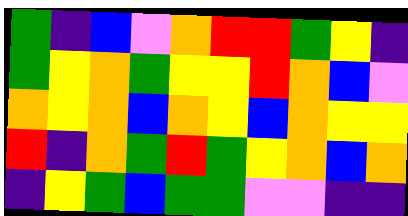[["green", "indigo", "blue", "violet", "orange", "red", "red", "green", "yellow", "indigo"], ["green", "yellow", "orange", "green", "yellow", "yellow", "red", "orange", "blue", "violet"], ["orange", "yellow", "orange", "blue", "orange", "yellow", "blue", "orange", "yellow", "yellow"], ["red", "indigo", "orange", "green", "red", "green", "yellow", "orange", "blue", "orange"], ["indigo", "yellow", "green", "blue", "green", "green", "violet", "violet", "indigo", "indigo"]]